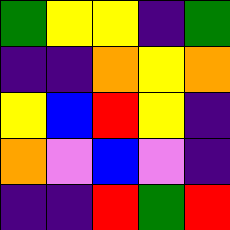[["green", "yellow", "yellow", "indigo", "green"], ["indigo", "indigo", "orange", "yellow", "orange"], ["yellow", "blue", "red", "yellow", "indigo"], ["orange", "violet", "blue", "violet", "indigo"], ["indigo", "indigo", "red", "green", "red"]]